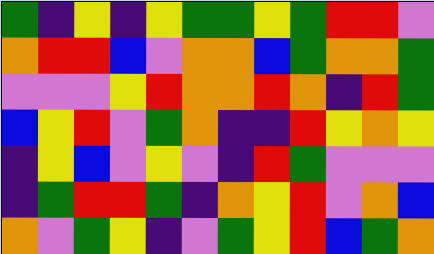[["green", "indigo", "yellow", "indigo", "yellow", "green", "green", "yellow", "green", "red", "red", "violet"], ["orange", "red", "red", "blue", "violet", "orange", "orange", "blue", "green", "orange", "orange", "green"], ["violet", "violet", "violet", "yellow", "red", "orange", "orange", "red", "orange", "indigo", "red", "green"], ["blue", "yellow", "red", "violet", "green", "orange", "indigo", "indigo", "red", "yellow", "orange", "yellow"], ["indigo", "yellow", "blue", "violet", "yellow", "violet", "indigo", "red", "green", "violet", "violet", "violet"], ["indigo", "green", "red", "red", "green", "indigo", "orange", "yellow", "red", "violet", "orange", "blue"], ["orange", "violet", "green", "yellow", "indigo", "violet", "green", "yellow", "red", "blue", "green", "orange"]]